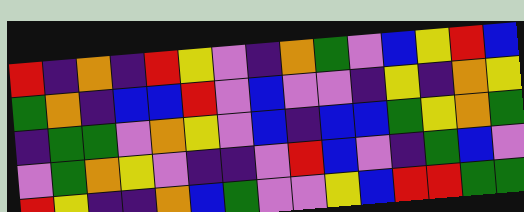[["red", "indigo", "orange", "indigo", "red", "yellow", "violet", "indigo", "orange", "green", "violet", "blue", "yellow", "red", "blue"], ["green", "orange", "indigo", "blue", "blue", "red", "violet", "blue", "violet", "violet", "indigo", "yellow", "indigo", "orange", "yellow"], ["indigo", "green", "green", "violet", "orange", "yellow", "violet", "blue", "indigo", "blue", "blue", "green", "yellow", "orange", "green"], ["violet", "green", "orange", "yellow", "violet", "indigo", "indigo", "violet", "red", "blue", "violet", "indigo", "green", "blue", "violet"], ["red", "yellow", "indigo", "indigo", "orange", "blue", "green", "violet", "violet", "yellow", "blue", "red", "red", "green", "green"]]